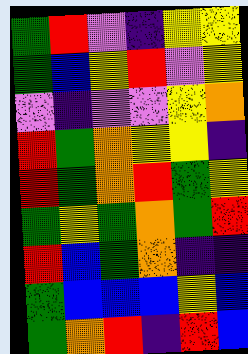[["green", "red", "violet", "indigo", "yellow", "yellow"], ["green", "blue", "yellow", "red", "violet", "yellow"], ["violet", "indigo", "violet", "violet", "yellow", "orange"], ["red", "green", "orange", "yellow", "yellow", "indigo"], ["red", "green", "orange", "red", "green", "yellow"], ["green", "yellow", "green", "orange", "green", "red"], ["red", "blue", "green", "orange", "indigo", "indigo"], ["green", "blue", "blue", "blue", "yellow", "blue"], ["green", "orange", "red", "indigo", "red", "blue"]]